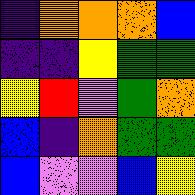[["indigo", "orange", "orange", "orange", "blue"], ["indigo", "indigo", "yellow", "green", "green"], ["yellow", "red", "violet", "green", "orange"], ["blue", "indigo", "orange", "green", "green"], ["blue", "violet", "violet", "blue", "yellow"]]